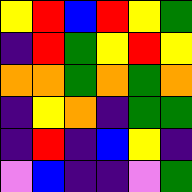[["yellow", "red", "blue", "red", "yellow", "green"], ["indigo", "red", "green", "yellow", "red", "yellow"], ["orange", "orange", "green", "orange", "green", "orange"], ["indigo", "yellow", "orange", "indigo", "green", "green"], ["indigo", "red", "indigo", "blue", "yellow", "indigo"], ["violet", "blue", "indigo", "indigo", "violet", "green"]]